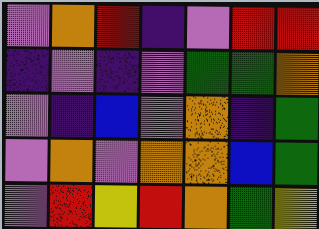[["violet", "orange", "red", "indigo", "violet", "red", "red"], ["indigo", "violet", "indigo", "violet", "green", "green", "orange"], ["violet", "indigo", "blue", "violet", "orange", "indigo", "green"], ["violet", "orange", "violet", "orange", "orange", "blue", "green"], ["violet", "red", "yellow", "red", "orange", "green", "yellow"]]